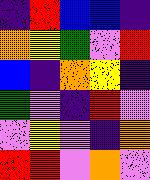[["indigo", "red", "blue", "blue", "indigo"], ["orange", "yellow", "green", "violet", "red"], ["blue", "indigo", "orange", "yellow", "indigo"], ["green", "violet", "indigo", "red", "violet"], ["violet", "yellow", "violet", "indigo", "orange"], ["red", "red", "violet", "orange", "violet"]]